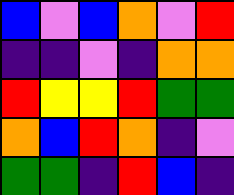[["blue", "violet", "blue", "orange", "violet", "red"], ["indigo", "indigo", "violet", "indigo", "orange", "orange"], ["red", "yellow", "yellow", "red", "green", "green"], ["orange", "blue", "red", "orange", "indigo", "violet"], ["green", "green", "indigo", "red", "blue", "indigo"]]